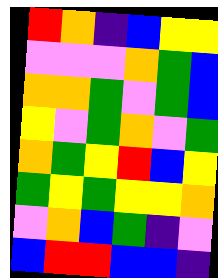[["red", "orange", "indigo", "blue", "yellow", "yellow"], ["violet", "violet", "violet", "orange", "green", "blue"], ["orange", "orange", "green", "violet", "green", "blue"], ["yellow", "violet", "green", "orange", "violet", "green"], ["orange", "green", "yellow", "red", "blue", "yellow"], ["green", "yellow", "green", "yellow", "yellow", "orange"], ["violet", "orange", "blue", "green", "indigo", "violet"], ["blue", "red", "red", "blue", "blue", "indigo"]]